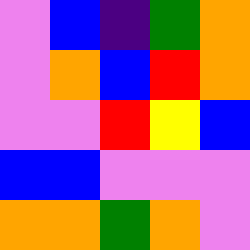[["violet", "blue", "indigo", "green", "orange"], ["violet", "orange", "blue", "red", "orange"], ["violet", "violet", "red", "yellow", "blue"], ["blue", "blue", "violet", "violet", "violet"], ["orange", "orange", "green", "orange", "violet"]]